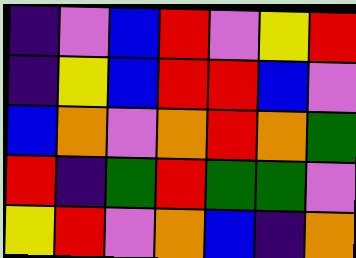[["indigo", "violet", "blue", "red", "violet", "yellow", "red"], ["indigo", "yellow", "blue", "red", "red", "blue", "violet"], ["blue", "orange", "violet", "orange", "red", "orange", "green"], ["red", "indigo", "green", "red", "green", "green", "violet"], ["yellow", "red", "violet", "orange", "blue", "indigo", "orange"]]